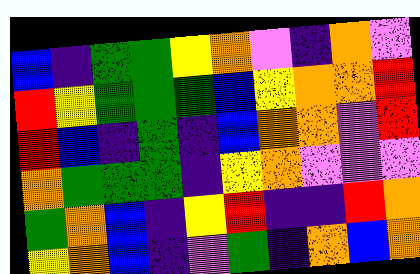[["blue", "indigo", "green", "green", "yellow", "orange", "violet", "indigo", "orange", "violet"], ["red", "yellow", "green", "green", "green", "blue", "yellow", "orange", "orange", "red"], ["red", "blue", "indigo", "green", "indigo", "blue", "orange", "orange", "violet", "red"], ["orange", "green", "green", "green", "indigo", "yellow", "orange", "violet", "violet", "violet"], ["green", "orange", "blue", "indigo", "yellow", "red", "indigo", "indigo", "red", "orange"], ["yellow", "orange", "blue", "indigo", "violet", "green", "indigo", "orange", "blue", "orange"]]